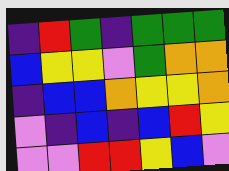[["indigo", "red", "green", "indigo", "green", "green", "green"], ["blue", "yellow", "yellow", "violet", "green", "orange", "orange"], ["indigo", "blue", "blue", "orange", "yellow", "yellow", "orange"], ["violet", "indigo", "blue", "indigo", "blue", "red", "yellow"], ["violet", "violet", "red", "red", "yellow", "blue", "violet"]]